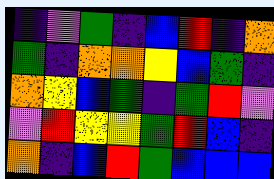[["indigo", "violet", "green", "indigo", "blue", "red", "indigo", "orange"], ["green", "indigo", "orange", "orange", "yellow", "blue", "green", "indigo"], ["orange", "yellow", "blue", "green", "indigo", "green", "red", "violet"], ["violet", "red", "yellow", "yellow", "green", "red", "blue", "indigo"], ["orange", "indigo", "blue", "red", "green", "blue", "blue", "blue"]]